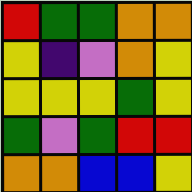[["red", "green", "green", "orange", "orange"], ["yellow", "indigo", "violet", "orange", "yellow"], ["yellow", "yellow", "yellow", "green", "yellow"], ["green", "violet", "green", "red", "red"], ["orange", "orange", "blue", "blue", "yellow"]]